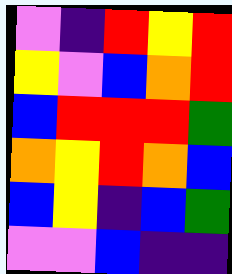[["violet", "indigo", "red", "yellow", "red"], ["yellow", "violet", "blue", "orange", "red"], ["blue", "red", "red", "red", "green"], ["orange", "yellow", "red", "orange", "blue"], ["blue", "yellow", "indigo", "blue", "green"], ["violet", "violet", "blue", "indigo", "indigo"]]